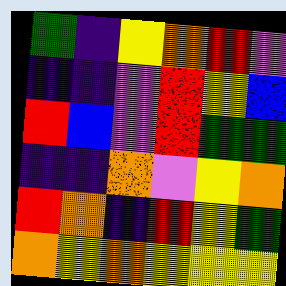[["green", "indigo", "yellow", "orange", "red", "violet"], ["indigo", "indigo", "violet", "red", "yellow", "blue"], ["red", "blue", "violet", "red", "green", "green"], ["indigo", "indigo", "orange", "violet", "yellow", "orange"], ["red", "orange", "indigo", "red", "yellow", "green"], ["orange", "yellow", "orange", "yellow", "yellow", "yellow"]]